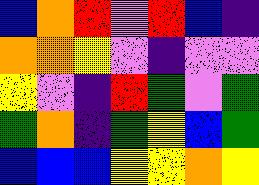[["blue", "orange", "red", "violet", "red", "blue", "indigo"], ["orange", "orange", "yellow", "violet", "indigo", "violet", "violet"], ["yellow", "violet", "indigo", "red", "green", "violet", "green"], ["green", "orange", "indigo", "green", "yellow", "blue", "green"], ["blue", "blue", "blue", "yellow", "yellow", "orange", "yellow"]]